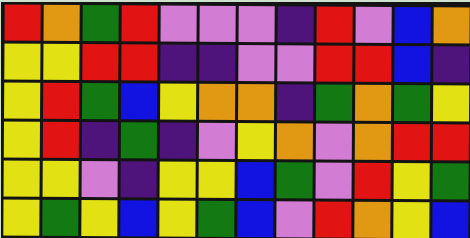[["red", "orange", "green", "red", "violet", "violet", "violet", "indigo", "red", "violet", "blue", "orange"], ["yellow", "yellow", "red", "red", "indigo", "indigo", "violet", "violet", "red", "red", "blue", "indigo"], ["yellow", "red", "green", "blue", "yellow", "orange", "orange", "indigo", "green", "orange", "green", "yellow"], ["yellow", "red", "indigo", "green", "indigo", "violet", "yellow", "orange", "violet", "orange", "red", "red"], ["yellow", "yellow", "violet", "indigo", "yellow", "yellow", "blue", "green", "violet", "red", "yellow", "green"], ["yellow", "green", "yellow", "blue", "yellow", "green", "blue", "violet", "red", "orange", "yellow", "blue"]]